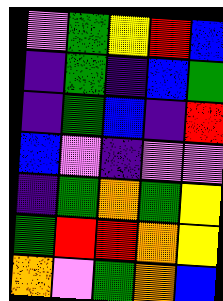[["violet", "green", "yellow", "red", "blue"], ["indigo", "green", "indigo", "blue", "green"], ["indigo", "green", "blue", "indigo", "red"], ["blue", "violet", "indigo", "violet", "violet"], ["indigo", "green", "orange", "green", "yellow"], ["green", "red", "red", "orange", "yellow"], ["orange", "violet", "green", "orange", "blue"]]